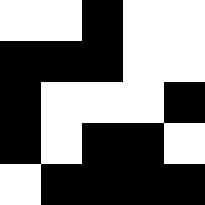[["white", "white", "black", "white", "white"], ["black", "black", "black", "white", "white"], ["black", "white", "white", "white", "black"], ["black", "white", "black", "black", "white"], ["white", "black", "black", "black", "black"]]